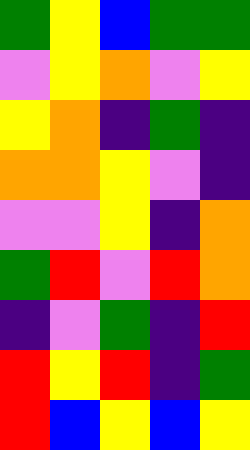[["green", "yellow", "blue", "green", "green"], ["violet", "yellow", "orange", "violet", "yellow"], ["yellow", "orange", "indigo", "green", "indigo"], ["orange", "orange", "yellow", "violet", "indigo"], ["violet", "violet", "yellow", "indigo", "orange"], ["green", "red", "violet", "red", "orange"], ["indigo", "violet", "green", "indigo", "red"], ["red", "yellow", "red", "indigo", "green"], ["red", "blue", "yellow", "blue", "yellow"]]